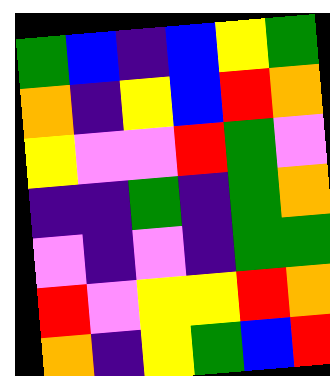[["green", "blue", "indigo", "blue", "yellow", "green"], ["orange", "indigo", "yellow", "blue", "red", "orange"], ["yellow", "violet", "violet", "red", "green", "violet"], ["indigo", "indigo", "green", "indigo", "green", "orange"], ["violet", "indigo", "violet", "indigo", "green", "green"], ["red", "violet", "yellow", "yellow", "red", "orange"], ["orange", "indigo", "yellow", "green", "blue", "red"]]